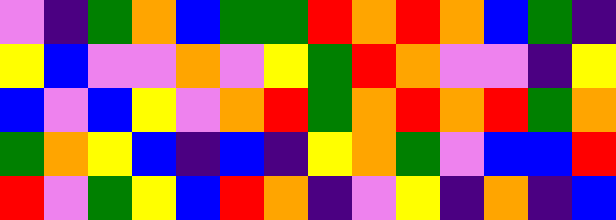[["violet", "indigo", "green", "orange", "blue", "green", "green", "red", "orange", "red", "orange", "blue", "green", "indigo"], ["yellow", "blue", "violet", "violet", "orange", "violet", "yellow", "green", "red", "orange", "violet", "violet", "indigo", "yellow"], ["blue", "violet", "blue", "yellow", "violet", "orange", "red", "green", "orange", "red", "orange", "red", "green", "orange"], ["green", "orange", "yellow", "blue", "indigo", "blue", "indigo", "yellow", "orange", "green", "violet", "blue", "blue", "red"], ["red", "violet", "green", "yellow", "blue", "red", "orange", "indigo", "violet", "yellow", "indigo", "orange", "indigo", "blue"]]